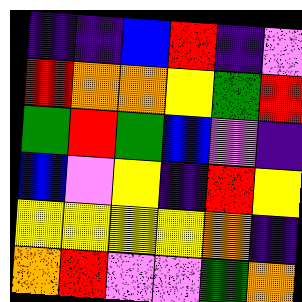[["indigo", "indigo", "blue", "red", "indigo", "violet"], ["red", "orange", "orange", "yellow", "green", "red"], ["green", "red", "green", "blue", "violet", "indigo"], ["blue", "violet", "yellow", "indigo", "red", "yellow"], ["yellow", "yellow", "yellow", "yellow", "orange", "indigo"], ["orange", "red", "violet", "violet", "green", "orange"]]